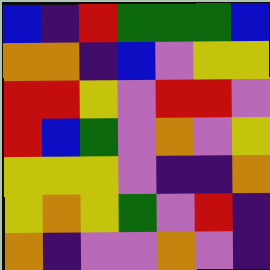[["blue", "indigo", "red", "green", "green", "green", "blue"], ["orange", "orange", "indigo", "blue", "violet", "yellow", "yellow"], ["red", "red", "yellow", "violet", "red", "red", "violet"], ["red", "blue", "green", "violet", "orange", "violet", "yellow"], ["yellow", "yellow", "yellow", "violet", "indigo", "indigo", "orange"], ["yellow", "orange", "yellow", "green", "violet", "red", "indigo"], ["orange", "indigo", "violet", "violet", "orange", "violet", "indigo"]]